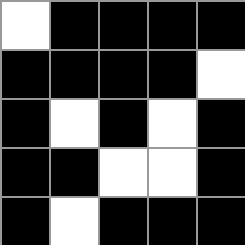[["white", "black", "black", "black", "black"], ["black", "black", "black", "black", "white"], ["black", "white", "black", "white", "black"], ["black", "black", "white", "white", "black"], ["black", "white", "black", "black", "black"]]